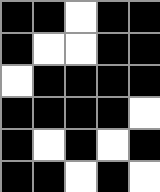[["black", "black", "white", "black", "black"], ["black", "white", "white", "black", "black"], ["white", "black", "black", "black", "black"], ["black", "black", "black", "black", "white"], ["black", "white", "black", "white", "black"], ["black", "black", "white", "black", "white"]]